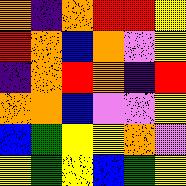[["orange", "indigo", "orange", "red", "red", "yellow"], ["red", "orange", "blue", "orange", "violet", "yellow"], ["indigo", "orange", "red", "orange", "indigo", "red"], ["orange", "orange", "blue", "violet", "violet", "yellow"], ["blue", "green", "yellow", "yellow", "orange", "violet"], ["yellow", "green", "yellow", "blue", "green", "yellow"]]